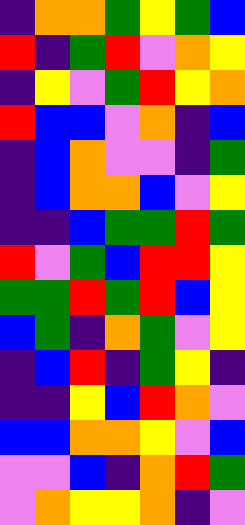[["indigo", "orange", "orange", "green", "yellow", "green", "blue"], ["red", "indigo", "green", "red", "violet", "orange", "yellow"], ["indigo", "yellow", "violet", "green", "red", "yellow", "orange"], ["red", "blue", "blue", "violet", "orange", "indigo", "blue"], ["indigo", "blue", "orange", "violet", "violet", "indigo", "green"], ["indigo", "blue", "orange", "orange", "blue", "violet", "yellow"], ["indigo", "indigo", "blue", "green", "green", "red", "green"], ["red", "violet", "green", "blue", "red", "red", "yellow"], ["green", "green", "red", "green", "red", "blue", "yellow"], ["blue", "green", "indigo", "orange", "green", "violet", "yellow"], ["indigo", "blue", "red", "indigo", "green", "yellow", "indigo"], ["indigo", "indigo", "yellow", "blue", "red", "orange", "violet"], ["blue", "blue", "orange", "orange", "yellow", "violet", "blue"], ["violet", "violet", "blue", "indigo", "orange", "red", "green"], ["violet", "orange", "yellow", "yellow", "orange", "indigo", "violet"]]